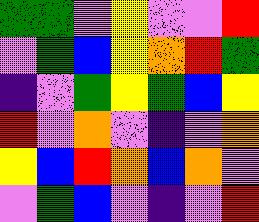[["green", "green", "violet", "yellow", "violet", "violet", "red"], ["violet", "green", "blue", "yellow", "orange", "red", "green"], ["indigo", "violet", "green", "yellow", "green", "blue", "yellow"], ["red", "violet", "orange", "violet", "indigo", "violet", "orange"], ["yellow", "blue", "red", "orange", "blue", "orange", "violet"], ["violet", "green", "blue", "violet", "indigo", "violet", "red"]]